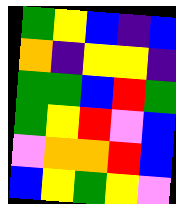[["green", "yellow", "blue", "indigo", "blue"], ["orange", "indigo", "yellow", "yellow", "indigo"], ["green", "green", "blue", "red", "green"], ["green", "yellow", "red", "violet", "blue"], ["violet", "orange", "orange", "red", "blue"], ["blue", "yellow", "green", "yellow", "violet"]]